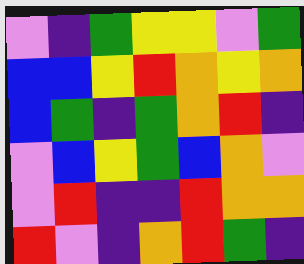[["violet", "indigo", "green", "yellow", "yellow", "violet", "green"], ["blue", "blue", "yellow", "red", "orange", "yellow", "orange"], ["blue", "green", "indigo", "green", "orange", "red", "indigo"], ["violet", "blue", "yellow", "green", "blue", "orange", "violet"], ["violet", "red", "indigo", "indigo", "red", "orange", "orange"], ["red", "violet", "indigo", "orange", "red", "green", "indigo"]]